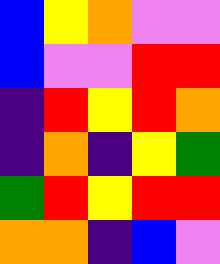[["blue", "yellow", "orange", "violet", "violet"], ["blue", "violet", "violet", "red", "red"], ["indigo", "red", "yellow", "red", "orange"], ["indigo", "orange", "indigo", "yellow", "green"], ["green", "red", "yellow", "red", "red"], ["orange", "orange", "indigo", "blue", "violet"]]